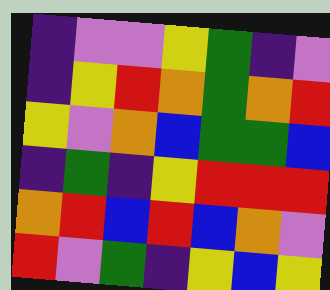[["indigo", "violet", "violet", "yellow", "green", "indigo", "violet"], ["indigo", "yellow", "red", "orange", "green", "orange", "red"], ["yellow", "violet", "orange", "blue", "green", "green", "blue"], ["indigo", "green", "indigo", "yellow", "red", "red", "red"], ["orange", "red", "blue", "red", "blue", "orange", "violet"], ["red", "violet", "green", "indigo", "yellow", "blue", "yellow"]]